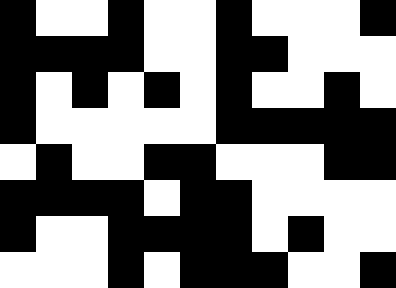[["black", "white", "white", "black", "white", "white", "black", "white", "white", "white", "black"], ["black", "black", "black", "black", "white", "white", "black", "black", "white", "white", "white"], ["black", "white", "black", "white", "black", "white", "black", "white", "white", "black", "white"], ["black", "white", "white", "white", "white", "white", "black", "black", "black", "black", "black"], ["white", "black", "white", "white", "black", "black", "white", "white", "white", "black", "black"], ["black", "black", "black", "black", "white", "black", "black", "white", "white", "white", "white"], ["black", "white", "white", "black", "black", "black", "black", "white", "black", "white", "white"], ["white", "white", "white", "black", "white", "black", "black", "black", "white", "white", "black"]]